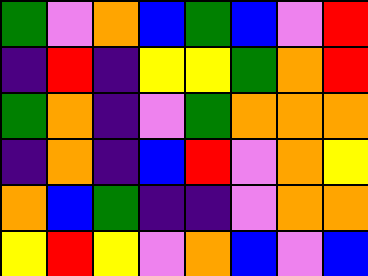[["green", "violet", "orange", "blue", "green", "blue", "violet", "red"], ["indigo", "red", "indigo", "yellow", "yellow", "green", "orange", "red"], ["green", "orange", "indigo", "violet", "green", "orange", "orange", "orange"], ["indigo", "orange", "indigo", "blue", "red", "violet", "orange", "yellow"], ["orange", "blue", "green", "indigo", "indigo", "violet", "orange", "orange"], ["yellow", "red", "yellow", "violet", "orange", "blue", "violet", "blue"]]